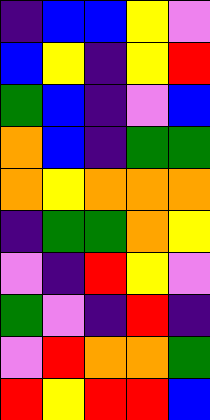[["indigo", "blue", "blue", "yellow", "violet"], ["blue", "yellow", "indigo", "yellow", "red"], ["green", "blue", "indigo", "violet", "blue"], ["orange", "blue", "indigo", "green", "green"], ["orange", "yellow", "orange", "orange", "orange"], ["indigo", "green", "green", "orange", "yellow"], ["violet", "indigo", "red", "yellow", "violet"], ["green", "violet", "indigo", "red", "indigo"], ["violet", "red", "orange", "orange", "green"], ["red", "yellow", "red", "red", "blue"]]